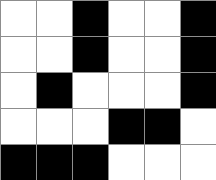[["white", "white", "black", "white", "white", "black"], ["white", "white", "black", "white", "white", "black"], ["white", "black", "white", "white", "white", "black"], ["white", "white", "white", "black", "black", "white"], ["black", "black", "black", "white", "white", "white"]]